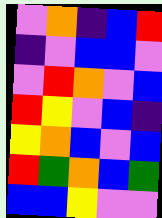[["violet", "orange", "indigo", "blue", "red"], ["indigo", "violet", "blue", "blue", "violet"], ["violet", "red", "orange", "violet", "blue"], ["red", "yellow", "violet", "blue", "indigo"], ["yellow", "orange", "blue", "violet", "blue"], ["red", "green", "orange", "blue", "green"], ["blue", "blue", "yellow", "violet", "violet"]]